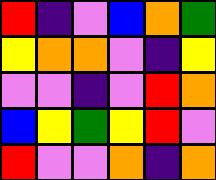[["red", "indigo", "violet", "blue", "orange", "green"], ["yellow", "orange", "orange", "violet", "indigo", "yellow"], ["violet", "violet", "indigo", "violet", "red", "orange"], ["blue", "yellow", "green", "yellow", "red", "violet"], ["red", "violet", "violet", "orange", "indigo", "orange"]]